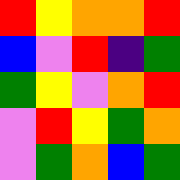[["red", "yellow", "orange", "orange", "red"], ["blue", "violet", "red", "indigo", "green"], ["green", "yellow", "violet", "orange", "red"], ["violet", "red", "yellow", "green", "orange"], ["violet", "green", "orange", "blue", "green"]]